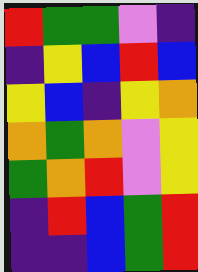[["red", "green", "green", "violet", "indigo"], ["indigo", "yellow", "blue", "red", "blue"], ["yellow", "blue", "indigo", "yellow", "orange"], ["orange", "green", "orange", "violet", "yellow"], ["green", "orange", "red", "violet", "yellow"], ["indigo", "red", "blue", "green", "red"], ["indigo", "indigo", "blue", "green", "red"]]